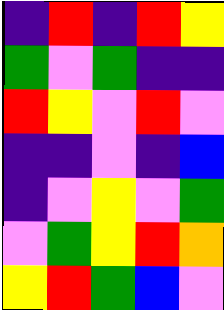[["indigo", "red", "indigo", "red", "yellow"], ["green", "violet", "green", "indigo", "indigo"], ["red", "yellow", "violet", "red", "violet"], ["indigo", "indigo", "violet", "indigo", "blue"], ["indigo", "violet", "yellow", "violet", "green"], ["violet", "green", "yellow", "red", "orange"], ["yellow", "red", "green", "blue", "violet"]]